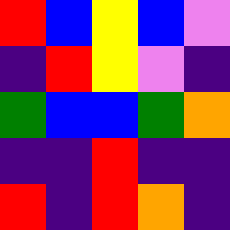[["red", "blue", "yellow", "blue", "violet"], ["indigo", "red", "yellow", "violet", "indigo"], ["green", "blue", "blue", "green", "orange"], ["indigo", "indigo", "red", "indigo", "indigo"], ["red", "indigo", "red", "orange", "indigo"]]